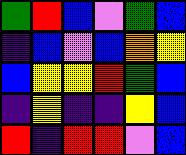[["green", "red", "blue", "violet", "green", "blue"], ["indigo", "blue", "violet", "blue", "orange", "yellow"], ["blue", "yellow", "yellow", "red", "green", "blue"], ["indigo", "yellow", "indigo", "indigo", "yellow", "blue"], ["red", "indigo", "red", "red", "violet", "blue"]]